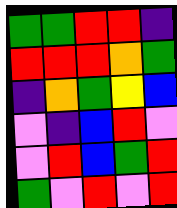[["green", "green", "red", "red", "indigo"], ["red", "red", "red", "orange", "green"], ["indigo", "orange", "green", "yellow", "blue"], ["violet", "indigo", "blue", "red", "violet"], ["violet", "red", "blue", "green", "red"], ["green", "violet", "red", "violet", "red"]]